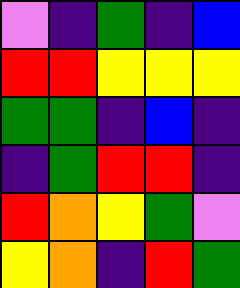[["violet", "indigo", "green", "indigo", "blue"], ["red", "red", "yellow", "yellow", "yellow"], ["green", "green", "indigo", "blue", "indigo"], ["indigo", "green", "red", "red", "indigo"], ["red", "orange", "yellow", "green", "violet"], ["yellow", "orange", "indigo", "red", "green"]]